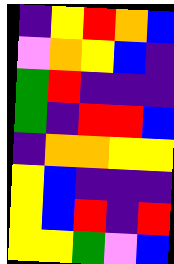[["indigo", "yellow", "red", "orange", "blue"], ["violet", "orange", "yellow", "blue", "indigo"], ["green", "red", "indigo", "indigo", "indigo"], ["green", "indigo", "red", "red", "blue"], ["indigo", "orange", "orange", "yellow", "yellow"], ["yellow", "blue", "indigo", "indigo", "indigo"], ["yellow", "blue", "red", "indigo", "red"], ["yellow", "yellow", "green", "violet", "blue"]]